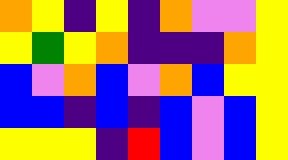[["orange", "yellow", "indigo", "yellow", "indigo", "orange", "violet", "violet", "yellow"], ["yellow", "green", "yellow", "orange", "indigo", "indigo", "indigo", "orange", "yellow"], ["blue", "violet", "orange", "blue", "violet", "orange", "blue", "yellow", "yellow"], ["blue", "blue", "indigo", "blue", "indigo", "blue", "violet", "blue", "yellow"], ["yellow", "yellow", "yellow", "indigo", "red", "blue", "violet", "blue", "yellow"]]